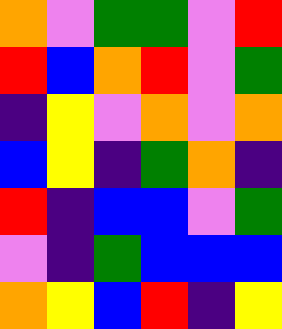[["orange", "violet", "green", "green", "violet", "red"], ["red", "blue", "orange", "red", "violet", "green"], ["indigo", "yellow", "violet", "orange", "violet", "orange"], ["blue", "yellow", "indigo", "green", "orange", "indigo"], ["red", "indigo", "blue", "blue", "violet", "green"], ["violet", "indigo", "green", "blue", "blue", "blue"], ["orange", "yellow", "blue", "red", "indigo", "yellow"]]